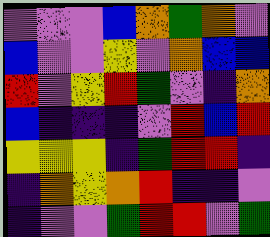[["violet", "violet", "violet", "blue", "orange", "green", "orange", "violet"], ["blue", "violet", "violet", "yellow", "violet", "orange", "blue", "blue"], ["red", "violet", "yellow", "red", "green", "violet", "indigo", "orange"], ["blue", "indigo", "indigo", "indigo", "violet", "red", "blue", "red"], ["yellow", "yellow", "yellow", "indigo", "green", "red", "red", "indigo"], ["indigo", "orange", "yellow", "orange", "red", "indigo", "indigo", "violet"], ["indigo", "violet", "violet", "green", "red", "red", "violet", "green"]]